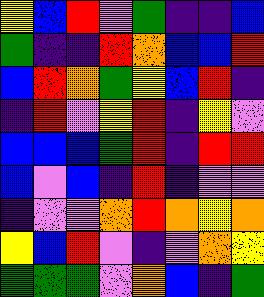[["yellow", "blue", "red", "violet", "green", "indigo", "indigo", "blue"], ["green", "indigo", "indigo", "red", "orange", "blue", "blue", "red"], ["blue", "red", "orange", "green", "yellow", "blue", "red", "indigo"], ["indigo", "red", "violet", "yellow", "red", "indigo", "yellow", "violet"], ["blue", "blue", "blue", "green", "red", "indigo", "red", "red"], ["blue", "violet", "blue", "indigo", "red", "indigo", "violet", "violet"], ["indigo", "violet", "violet", "orange", "red", "orange", "yellow", "orange"], ["yellow", "blue", "red", "violet", "indigo", "violet", "orange", "yellow"], ["green", "green", "green", "violet", "orange", "blue", "indigo", "green"]]